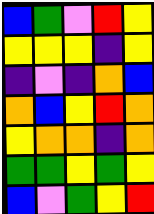[["blue", "green", "violet", "red", "yellow"], ["yellow", "yellow", "yellow", "indigo", "yellow"], ["indigo", "violet", "indigo", "orange", "blue"], ["orange", "blue", "yellow", "red", "orange"], ["yellow", "orange", "orange", "indigo", "orange"], ["green", "green", "yellow", "green", "yellow"], ["blue", "violet", "green", "yellow", "red"]]